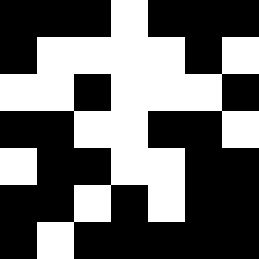[["black", "black", "black", "white", "black", "black", "black"], ["black", "white", "white", "white", "white", "black", "white"], ["white", "white", "black", "white", "white", "white", "black"], ["black", "black", "white", "white", "black", "black", "white"], ["white", "black", "black", "white", "white", "black", "black"], ["black", "black", "white", "black", "white", "black", "black"], ["black", "white", "black", "black", "black", "black", "black"]]